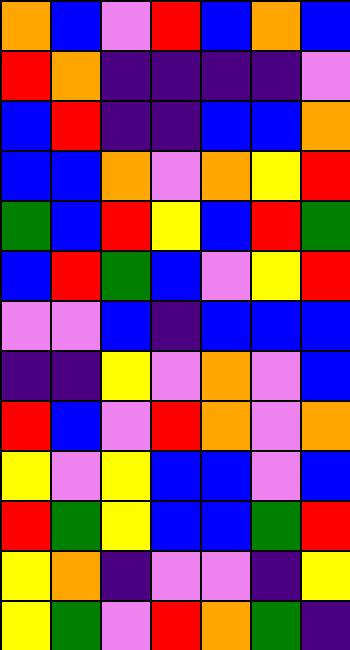[["orange", "blue", "violet", "red", "blue", "orange", "blue"], ["red", "orange", "indigo", "indigo", "indigo", "indigo", "violet"], ["blue", "red", "indigo", "indigo", "blue", "blue", "orange"], ["blue", "blue", "orange", "violet", "orange", "yellow", "red"], ["green", "blue", "red", "yellow", "blue", "red", "green"], ["blue", "red", "green", "blue", "violet", "yellow", "red"], ["violet", "violet", "blue", "indigo", "blue", "blue", "blue"], ["indigo", "indigo", "yellow", "violet", "orange", "violet", "blue"], ["red", "blue", "violet", "red", "orange", "violet", "orange"], ["yellow", "violet", "yellow", "blue", "blue", "violet", "blue"], ["red", "green", "yellow", "blue", "blue", "green", "red"], ["yellow", "orange", "indigo", "violet", "violet", "indigo", "yellow"], ["yellow", "green", "violet", "red", "orange", "green", "indigo"]]